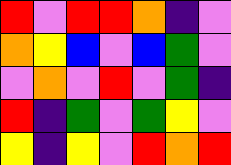[["red", "violet", "red", "red", "orange", "indigo", "violet"], ["orange", "yellow", "blue", "violet", "blue", "green", "violet"], ["violet", "orange", "violet", "red", "violet", "green", "indigo"], ["red", "indigo", "green", "violet", "green", "yellow", "violet"], ["yellow", "indigo", "yellow", "violet", "red", "orange", "red"]]